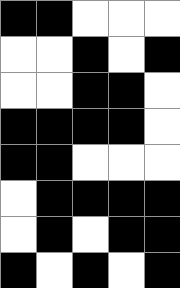[["black", "black", "white", "white", "white"], ["white", "white", "black", "white", "black"], ["white", "white", "black", "black", "white"], ["black", "black", "black", "black", "white"], ["black", "black", "white", "white", "white"], ["white", "black", "black", "black", "black"], ["white", "black", "white", "black", "black"], ["black", "white", "black", "white", "black"]]